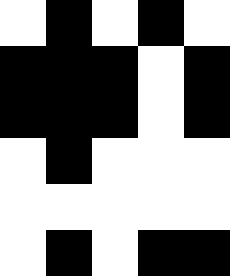[["white", "black", "white", "black", "white"], ["black", "black", "black", "white", "black"], ["black", "black", "black", "white", "black"], ["white", "black", "white", "white", "white"], ["white", "white", "white", "white", "white"], ["white", "black", "white", "black", "black"]]